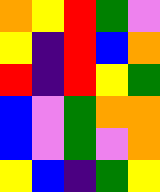[["orange", "yellow", "red", "green", "violet"], ["yellow", "indigo", "red", "blue", "orange"], ["red", "indigo", "red", "yellow", "green"], ["blue", "violet", "green", "orange", "orange"], ["blue", "violet", "green", "violet", "orange"], ["yellow", "blue", "indigo", "green", "yellow"]]